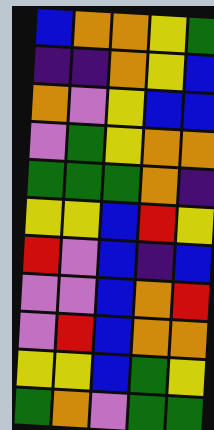[["blue", "orange", "orange", "yellow", "green"], ["indigo", "indigo", "orange", "yellow", "blue"], ["orange", "violet", "yellow", "blue", "blue"], ["violet", "green", "yellow", "orange", "orange"], ["green", "green", "green", "orange", "indigo"], ["yellow", "yellow", "blue", "red", "yellow"], ["red", "violet", "blue", "indigo", "blue"], ["violet", "violet", "blue", "orange", "red"], ["violet", "red", "blue", "orange", "orange"], ["yellow", "yellow", "blue", "green", "yellow"], ["green", "orange", "violet", "green", "green"]]